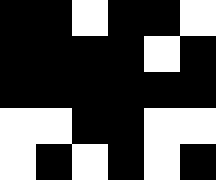[["black", "black", "white", "black", "black", "white"], ["black", "black", "black", "black", "white", "black"], ["black", "black", "black", "black", "black", "black"], ["white", "white", "black", "black", "white", "white"], ["white", "black", "white", "black", "white", "black"]]